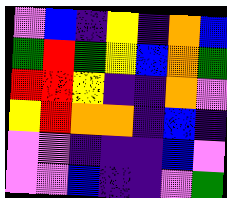[["violet", "blue", "indigo", "yellow", "indigo", "orange", "blue"], ["green", "red", "green", "yellow", "blue", "orange", "green"], ["red", "red", "yellow", "indigo", "indigo", "orange", "violet"], ["yellow", "red", "orange", "orange", "indigo", "blue", "indigo"], ["violet", "violet", "indigo", "indigo", "indigo", "blue", "violet"], ["violet", "violet", "blue", "indigo", "indigo", "violet", "green"]]